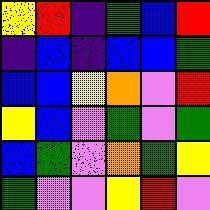[["yellow", "red", "indigo", "green", "blue", "red"], ["indigo", "blue", "indigo", "blue", "blue", "green"], ["blue", "blue", "yellow", "orange", "violet", "red"], ["yellow", "blue", "violet", "green", "violet", "green"], ["blue", "green", "violet", "orange", "green", "yellow"], ["green", "violet", "violet", "yellow", "red", "violet"]]